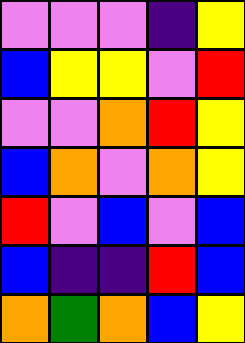[["violet", "violet", "violet", "indigo", "yellow"], ["blue", "yellow", "yellow", "violet", "red"], ["violet", "violet", "orange", "red", "yellow"], ["blue", "orange", "violet", "orange", "yellow"], ["red", "violet", "blue", "violet", "blue"], ["blue", "indigo", "indigo", "red", "blue"], ["orange", "green", "orange", "blue", "yellow"]]